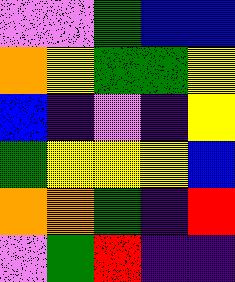[["violet", "violet", "green", "blue", "blue"], ["orange", "yellow", "green", "green", "yellow"], ["blue", "indigo", "violet", "indigo", "yellow"], ["green", "yellow", "yellow", "yellow", "blue"], ["orange", "orange", "green", "indigo", "red"], ["violet", "green", "red", "indigo", "indigo"]]